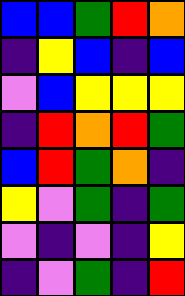[["blue", "blue", "green", "red", "orange"], ["indigo", "yellow", "blue", "indigo", "blue"], ["violet", "blue", "yellow", "yellow", "yellow"], ["indigo", "red", "orange", "red", "green"], ["blue", "red", "green", "orange", "indigo"], ["yellow", "violet", "green", "indigo", "green"], ["violet", "indigo", "violet", "indigo", "yellow"], ["indigo", "violet", "green", "indigo", "red"]]